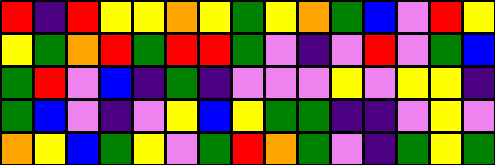[["red", "indigo", "red", "yellow", "yellow", "orange", "yellow", "green", "yellow", "orange", "green", "blue", "violet", "red", "yellow"], ["yellow", "green", "orange", "red", "green", "red", "red", "green", "violet", "indigo", "violet", "red", "violet", "green", "blue"], ["green", "red", "violet", "blue", "indigo", "green", "indigo", "violet", "violet", "violet", "yellow", "violet", "yellow", "yellow", "indigo"], ["green", "blue", "violet", "indigo", "violet", "yellow", "blue", "yellow", "green", "green", "indigo", "indigo", "violet", "yellow", "violet"], ["orange", "yellow", "blue", "green", "yellow", "violet", "green", "red", "orange", "green", "violet", "indigo", "green", "yellow", "green"]]